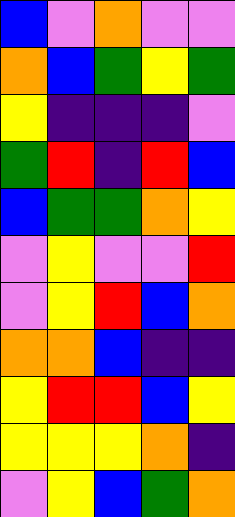[["blue", "violet", "orange", "violet", "violet"], ["orange", "blue", "green", "yellow", "green"], ["yellow", "indigo", "indigo", "indigo", "violet"], ["green", "red", "indigo", "red", "blue"], ["blue", "green", "green", "orange", "yellow"], ["violet", "yellow", "violet", "violet", "red"], ["violet", "yellow", "red", "blue", "orange"], ["orange", "orange", "blue", "indigo", "indigo"], ["yellow", "red", "red", "blue", "yellow"], ["yellow", "yellow", "yellow", "orange", "indigo"], ["violet", "yellow", "blue", "green", "orange"]]